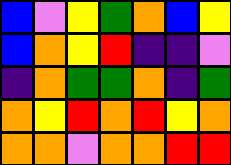[["blue", "violet", "yellow", "green", "orange", "blue", "yellow"], ["blue", "orange", "yellow", "red", "indigo", "indigo", "violet"], ["indigo", "orange", "green", "green", "orange", "indigo", "green"], ["orange", "yellow", "red", "orange", "red", "yellow", "orange"], ["orange", "orange", "violet", "orange", "orange", "red", "red"]]